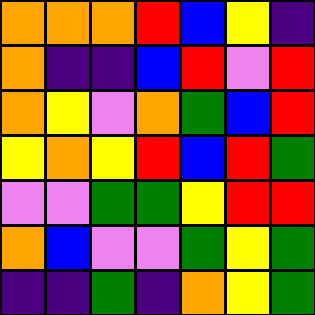[["orange", "orange", "orange", "red", "blue", "yellow", "indigo"], ["orange", "indigo", "indigo", "blue", "red", "violet", "red"], ["orange", "yellow", "violet", "orange", "green", "blue", "red"], ["yellow", "orange", "yellow", "red", "blue", "red", "green"], ["violet", "violet", "green", "green", "yellow", "red", "red"], ["orange", "blue", "violet", "violet", "green", "yellow", "green"], ["indigo", "indigo", "green", "indigo", "orange", "yellow", "green"]]